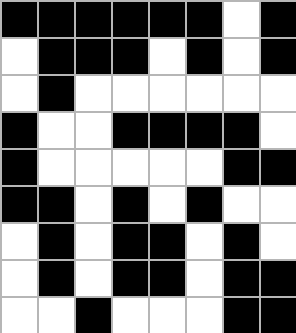[["black", "black", "black", "black", "black", "black", "white", "black"], ["white", "black", "black", "black", "white", "black", "white", "black"], ["white", "black", "white", "white", "white", "white", "white", "white"], ["black", "white", "white", "black", "black", "black", "black", "white"], ["black", "white", "white", "white", "white", "white", "black", "black"], ["black", "black", "white", "black", "white", "black", "white", "white"], ["white", "black", "white", "black", "black", "white", "black", "white"], ["white", "black", "white", "black", "black", "white", "black", "black"], ["white", "white", "black", "white", "white", "white", "black", "black"]]